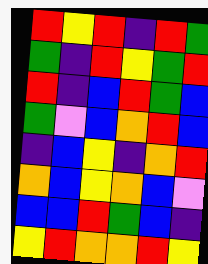[["red", "yellow", "red", "indigo", "red", "green"], ["green", "indigo", "red", "yellow", "green", "red"], ["red", "indigo", "blue", "red", "green", "blue"], ["green", "violet", "blue", "orange", "red", "blue"], ["indigo", "blue", "yellow", "indigo", "orange", "red"], ["orange", "blue", "yellow", "orange", "blue", "violet"], ["blue", "blue", "red", "green", "blue", "indigo"], ["yellow", "red", "orange", "orange", "red", "yellow"]]